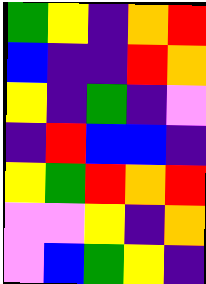[["green", "yellow", "indigo", "orange", "red"], ["blue", "indigo", "indigo", "red", "orange"], ["yellow", "indigo", "green", "indigo", "violet"], ["indigo", "red", "blue", "blue", "indigo"], ["yellow", "green", "red", "orange", "red"], ["violet", "violet", "yellow", "indigo", "orange"], ["violet", "blue", "green", "yellow", "indigo"]]